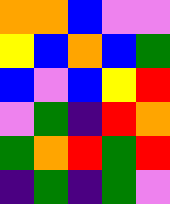[["orange", "orange", "blue", "violet", "violet"], ["yellow", "blue", "orange", "blue", "green"], ["blue", "violet", "blue", "yellow", "red"], ["violet", "green", "indigo", "red", "orange"], ["green", "orange", "red", "green", "red"], ["indigo", "green", "indigo", "green", "violet"]]